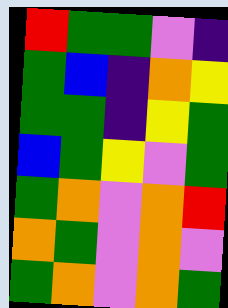[["red", "green", "green", "violet", "indigo"], ["green", "blue", "indigo", "orange", "yellow"], ["green", "green", "indigo", "yellow", "green"], ["blue", "green", "yellow", "violet", "green"], ["green", "orange", "violet", "orange", "red"], ["orange", "green", "violet", "orange", "violet"], ["green", "orange", "violet", "orange", "green"]]